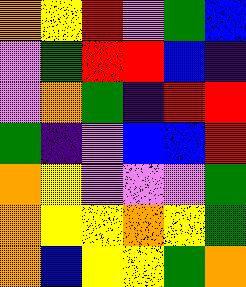[["orange", "yellow", "red", "violet", "green", "blue"], ["violet", "green", "red", "red", "blue", "indigo"], ["violet", "orange", "green", "indigo", "red", "red"], ["green", "indigo", "violet", "blue", "blue", "red"], ["orange", "yellow", "violet", "violet", "violet", "green"], ["orange", "yellow", "yellow", "orange", "yellow", "green"], ["orange", "blue", "yellow", "yellow", "green", "orange"]]